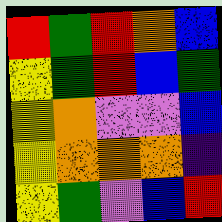[["red", "green", "red", "orange", "blue"], ["yellow", "green", "red", "blue", "green"], ["yellow", "orange", "violet", "violet", "blue"], ["yellow", "orange", "orange", "orange", "indigo"], ["yellow", "green", "violet", "blue", "red"]]